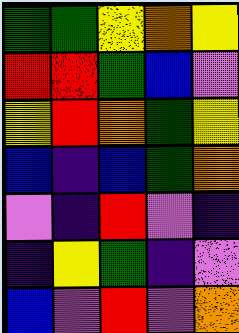[["green", "green", "yellow", "orange", "yellow"], ["red", "red", "green", "blue", "violet"], ["yellow", "red", "orange", "green", "yellow"], ["blue", "indigo", "blue", "green", "orange"], ["violet", "indigo", "red", "violet", "indigo"], ["indigo", "yellow", "green", "indigo", "violet"], ["blue", "violet", "red", "violet", "orange"]]